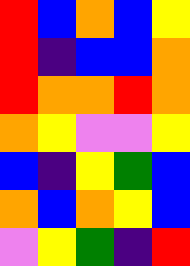[["red", "blue", "orange", "blue", "yellow"], ["red", "indigo", "blue", "blue", "orange"], ["red", "orange", "orange", "red", "orange"], ["orange", "yellow", "violet", "violet", "yellow"], ["blue", "indigo", "yellow", "green", "blue"], ["orange", "blue", "orange", "yellow", "blue"], ["violet", "yellow", "green", "indigo", "red"]]